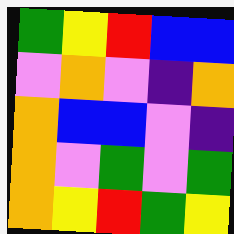[["green", "yellow", "red", "blue", "blue"], ["violet", "orange", "violet", "indigo", "orange"], ["orange", "blue", "blue", "violet", "indigo"], ["orange", "violet", "green", "violet", "green"], ["orange", "yellow", "red", "green", "yellow"]]